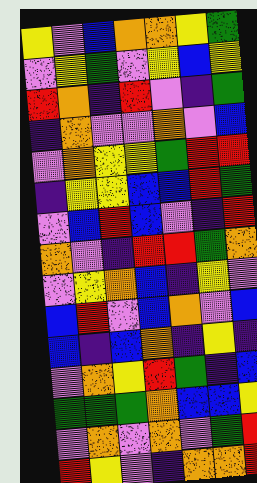[["yellow", "violet", "blue", "orange", "orange", "yellow", "green"], ["violet", "yellow", "green", "violet", "yellow", "blue", "yellow"], ["red", "orange", "indigo", "red", "violet", "indigo", "green"], ["indigo", "orange", "violet", "violet", "orange", "violet", "blue"], ["violet", "orange", "yellow", "yellow", "green", "red", "red"], ["indigo", "yellow", "yellow", "blue", "blue", "red", "green"], ["violet", "blue", "red", "blue", "violet", "indigo", "red"], ["orange", "violet", "indigo", "red", "red", "green", "orange"], ["violet", "yellow", "orange", "blue", "indigo", "yellow", "violet"], ["blue", "red", "violet", "blue", "orange", "violet", "blue"], ["blue", "indigo", "blue", "orange", "indigo", "yellow", "indigo"], ["violet", "orange", "yellow", "red", "green", "indigo", "blue"], ["green", "green", "green", "orange", "blue", "blue", "yellow"], ["violet", "orange", "violet", "orange", "violet", "green", "red"], ["red", "yellow", "violet", "indigo", "orange", "orange", "red"]]